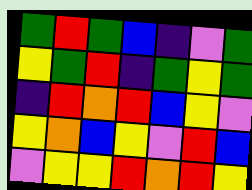[["green", "red", "green", "blue", "indigo", "violet", "green"], ["yellow", "green", "red", "indigo", "green", "yellow", "green"], ["indigo", "red", "orange", "red", "blue", "yellow", "violet"], ["yellow", "orange", "blue", "yellow", "violet", "red", "blue"], ["violet", "yellow", "yellow", "red", "orange", "red", "yellow"]]